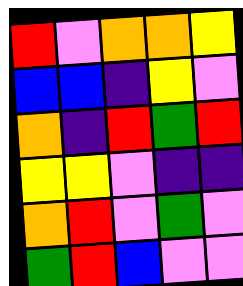[["red", "violet", "orange", "orange", "yellow"], ["blue", "blue", "indigo", "yellow", "violet"], ["orange", "indigo", "red", "green", "red"], ["yellow", "yellow", "violet", "indigo", "indigo"], ["orange", "red", "violet", "green", "violet"], ["green", "red", "blue", "violet", "violet"]]